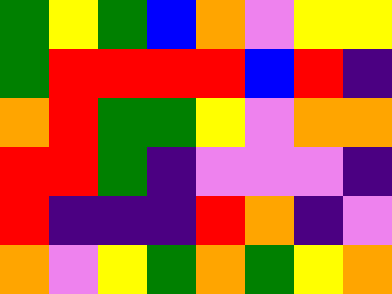[["green", "yellow", "green", "blue", "orange", "violet", "yellow", "yellow"], ["green", "red", "red", "red", "red", "blue", "red", "indigo"], ["orange", "red", "green", "green", "yellow", "violet", "orange", "orange"], ["red", "red", "green", "indigo", "violet", "violet", "violet", "indigo"], ["red", "indigo", "indigo", "indigo", "red", "orange", "indigo", "violet"], ["orange", "violet", "yellow", "green", "orange", "green", "yellow", "orange"]]